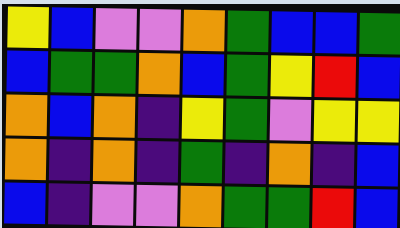[["yellow", "blue", "violet", "violet", "orange", "green", "blue", "blue", "green"], ["blue", "green", "green", "orange", "blue", "green", "yellow", "red", "blue"], ["orange", "blue", "orange", "indigo", "yellow", "green", "violet", "yellow", "yellow"], ["orange", "indigo", "orange", "indigo", "green", "indigo", "orange", "indigo", "blue"], ["blue", "indigo", "violet", "violet", "orange", "green", "green", "red", "blue"]]